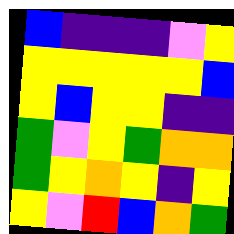[["blue", "indigo", "indigo", "indigo", "violet", "yellow"], ["yellow", "yellow", "yellow", "yellow", "yellow", "blue"], ["yellow", "blue", "yellow", "yellow", "indigo", "indigo"], ["green", "violet", "yellow", "green", "orange", "orange"], ["green", "yellow", "orange", "yellow", "indigo", "yellow"], ["yellow", "violet", "red", "blue", "orange", "green"]]